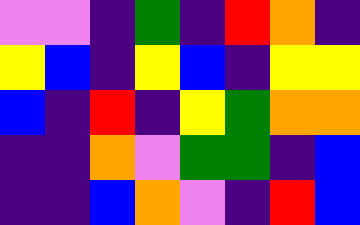[["violet", "violet", "indigo", "green", "indigo", "red", "orange", "indigo"], ["yellow", "blue", "indigo", "yellow", "blue", "indigo", "yellow", "yellow"], ["blue", "indigo", "red", "indigo", "yellow", "green", "orange", "orange"], ["indigo", "indigo", "orange", "violet", "green", "green", "indigo", "blue"], ["indigo", "indigo", "blue", "orange", "violet", "indigo", "red", "blue"]]